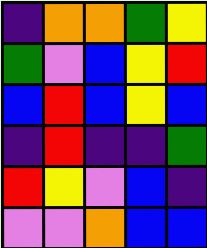[["indigo", "orange", "orange", "green", "yellow"], ["green", "violet", "blue", "yellow", "red"], ["blue", "red", "blue", "yellow", "blue"], ["indigo", "red", "indigo", "indigo", "green"], ["red", "yellow", "violet", "blue", "indigo"], ["violet", "violet", "orange", "blue", "blue"]]